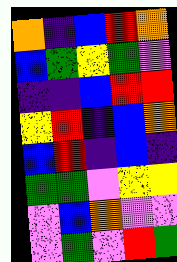[["orange", "indigo", "blue", "red", "orange"], ["blue", "green", "yellow", "green", "violet"], ["indigo", "indigo", "blue", "red", "red"], ["yellow", "red", "indigo", "blue", "orange"], ["blue", "red", "indigo", "blue", "indigo"], ["green", "green", "violet", "yellow", "yellow"], ["violet", "blue", "orange", "violet", "violet"], ["violet", "green", "violet", "red", "green"]]